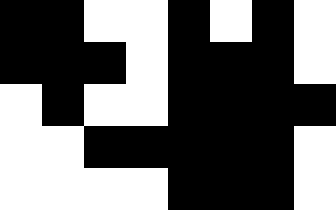[["black", "black", "white", "white", "black", "white", "black", "white"], ["black", "black", "black", "white", "black", "black", "black", "white"], ["white", "black", "white", "white", "black", "black", "black", "black"], ["white", "white", "black", "black", "black", "black", "black", "white"], ["white", "white", "white", "white", "black", "black", "black", "white"]]